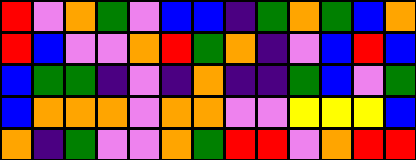[["red", "violet", "orange", "green", "violet", "blue", "blue", "indigo", "green", "orange", "green", "blue", "orange"], ["red", "blue", "violet", "violet", "orange", "red", "green", "orange", "indigo", "violet", "blue", "red", "blue"], ["blue", "green", "green", "indigo", "violet", "indigo", "orange", "indigo", "indigo", "green", "blue", "violet", "green"], ["blue", "orange", "orange", "orange", "violet", "orange", "orange", "violet", "violet", "yellow", "yellow", "yellow", "blue"], ["orange", "indigo", "green", "violet", "violet", "orange", "green", "red", "red", "violet", "orange", "red", "red"]]